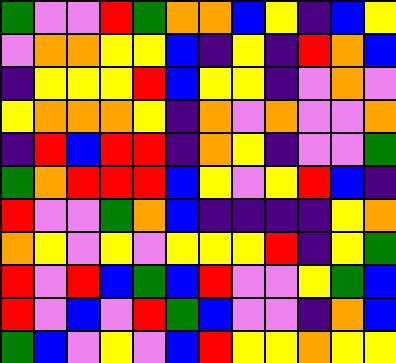[["green", "violet", "violet", "red", "green", "orange", "orange", "blue", "yellow", "indigo", "blue", "yellow"], ["violet", "orange", "orange", "yellow", "yellow", "blue", "indigo", "yellow", "indigo", "red", "orange", "blue"], ["indigo", "yellow", "yellow", "yellow", "red", "blue", "yellow", "yellow", "indigo", "violet", "orange", "violet"], ["yellow", "orange", "orange", "orange", "yellow", "indigo", "orange", "violet", "orange", "violet", "violet", "orange"], ["indigo", "red", "blue", "red", "red", "indigo", "orange", "yellow", "indigo", "violet", "violet", "green"], ["green", "orange", "red", "red", "red", "blue", "yellow", "violet", "yellow", "red", "blue", "indigo"], ["red", "violet", "violet", "green", "orange", "blue", "indigo", "indigo", "indigo", "indigo", "yellow", "orange"], ["orange", "yellow", "violet", "yellow", "violet", "yellow", "yellow", "yellow", "red", "indigo", "yellow", "green"], ["red", "violet", "red", "blue", "green", "blue", "red", "violet", "violet", "yellow", "green", "blue"], ["red", "violet", "blue", "violet", "red", "green", "blue", "violet", "violet", "indigo", "orange", "blue"], ["green", "blue", "violet", "yellow", "violet", "blue", "red", "yellow", "yellow", "orange", "yellow", "yellow"]]